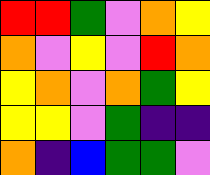[["red", "red", "green", "violet", "orange", "yellow"], ["orange", "violet", "yellow", "violet", "red", "orange"], ["yellow", "orange", "violet", "orange", "green", "yellow"], ["yellow", "yellow", "violet", "green", "indigo", "indigo"], ["orange", "indigo", "blue", "green", "green", "violet"]]